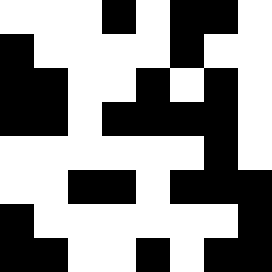[["white", "white", "white", "black", "white", "black", "black", "white"], ["black", "white", "white", "white", "white", "black", "white", "white"], ["black", "black", "white", "white", "black", "white", "black", "white"], ["black", "black", "white", "black", "black", "black", "black", "white"], ["white", "white", "white", "white", "white", "white", "black", "white"], ["white", "white", "black", "black", "white", "black", "black", "black"], ["black", "white", "white", "white", "white", "white", "white", "black"], ["black", "black", "white", "white", "black", "white", "black", "black"]]